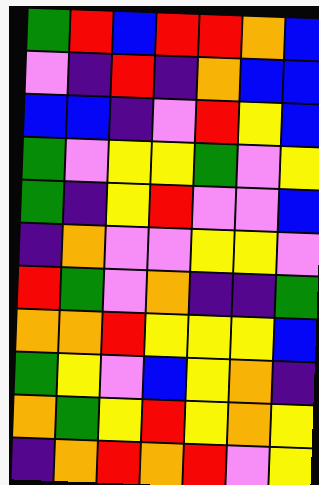[["green", "red", "blue", "red", "red", "orange", "blue"], ["violet", "indigo", "red", "indigo", "orange", "blue", "blue"], ["blue", "blue", "indigo", "violet", "red", "yellow", "blue"], ["green", "violet", "yellow", "yellow", "green", "violet", "yellow"], ["green", "indigo", "yellow", "red", "violet", "violet", "blue"], ["indigo", "orange", "violet", "violet", "yellow", "yellow", "violet"], ["red", "green", "violet", "orange", "indigo", "indigo", "green"], ["orange", "orange", "red", "yellow", "yellow", "yellow", "blue"], ["green", "yellow", "violet", "blue", "yellow", "orange", "indigo"], ["orange", "green", "yellow", "red", "yellow", "orange", "yellow"], ["indigo", "orange", "red", "orange", "red", "violet", "yellow"]]